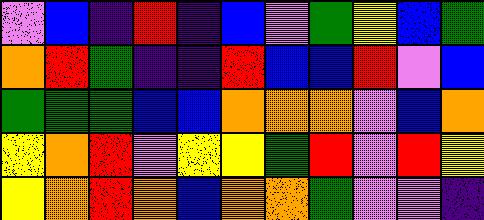[["violet", "blue", "indigo", "red", "indigo", "blue", "violet", "green", "yellow", "blue", "green"], ["orange", "red", "green", "indigo", "indigo", "red", "blue", "blue", "red", "violet", "blue"], ["green", "green", "green", "blue", "blue", "orange", "orange", "orange", "violet", "blue", "orange"], ["yellow", "orange", "red", "violet", "yellow", "yellow", "green", "red", "violet", "red", "yellow"], ["yellow", "orange", "red", "orange", "blue", "orange", "orange", "green", "violet", "violet", "indigo"]]